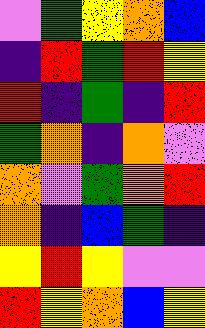[["violet", "green", "yellow", "orange", "blue"], ["indigo", "red", "green", "red", "yellow"], ["red", "indigo", "green", "indigo", "red"], ["green", "orange", "indigo", "orange", "violet"], ["orange", "violet", "green", "orange", "red"], ["orange", "indigo", "blue", "green", "indigo"], ["yellow", "red", "yellow", "violet", "violet"], ["red", "yellow", "orange", "blue", "yellow"]]